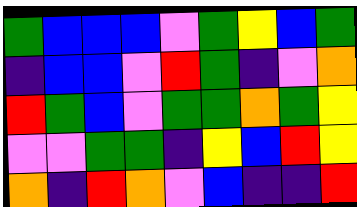[["green", "blue", "blue", "blue", "violet", "green", "yellow", "blue", "green"], ["indigo", "blue", "blue", "violet", "red", "green", "indigo", "violet", "orange"], ["red", "green", "blue", "violet", "green", "green", "orange", "green", "yellow"], ["violet", "violet", "green", "green", "indigo", "yellow", "blue", "red", "yellow"], ["orange", "indigo", "red", "orange", "violet", "blue", "indigo", "indigo", "red"]]